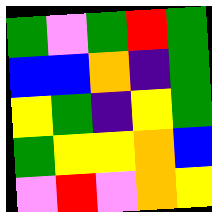[["green", "violet", "green", "red", "green"], ["blue", "blue", "orange", "indigo", "green"], ["yellow", "green", "indigo", "yellow", "green"], ["green", "yellow", "yellow", "orange", "blue"], ["violet", "red", "violet", "orange", "yellow"]]